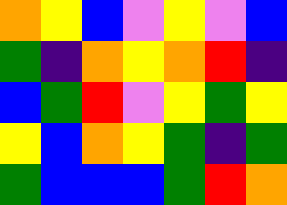[["orange", "yellow", "blue", "violet", "yellow", "violet", "blue"], ["green", "indigo", "orange", "yellow", "orange", "red", "indigo"], ["blue", "green", "red", "violet", "yellow", "green", "yellow"], ["yellow", "blue", "orange", "yellow", "green", "indigo", "green"], ["green", "blue", "blue", "blue", "green", "red", "orange"]]